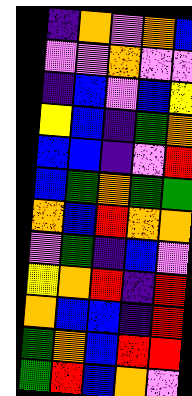[["indigo", "orange", "violet", "orange", "blue"], ["violet", "violet", "orange", "violet", "violet"], ["indigo", "blue", "violet", "blue", "yellow"], ["yellow", "blue", "indigo", "green", "orange"], ["blue", "blue", "indigo", "violet", "red"], ["blue", "green", "orange", "green", "green"], ["orange", "blue", "red", "orange", "orange"], ["violet", "green", "indigo", "blue", "violet"], ["yellow", "orange", "red", "indigo", "red"], ["orange", "blue", "blue", "indigo", "red"], ["green", "orange", "blue", "red", "red"], ["green", "red", "blue", "orange", "violet"]]